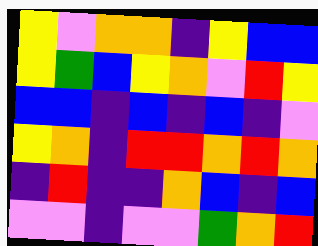[["yellow", "violet", "orange", "orange", "indigo", "yellow", "blue", "blue"], ["yellow", "green", "blue", "yellow", "orange", "violet", "red", "yellow"], ["blue", "blue", "indigo", "blue", "indigo", "blue", "indigo", "violet"], ["yellow", "orange", "indigo", "red", "red", "orange", "red", "orange"], ["indigo", "red", "indigo", "indigo", "orange", "blue", "indigo", "blue"], ["violet", "violet", "indigo", "violet", "violet", "green", "orange", "red"]]